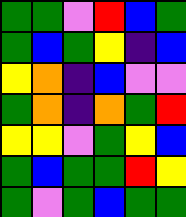[["green", "green", "violet", "red", "blue", "green"], ["green", "blue", "green", "yellow", "indigo", "blue"], ["yellow", "orange", "indigo", "blue", "violet", "violet"], ["green", "orange", "indigo", "orange", "green", "red"], ["yellow", "yellow", "violet", "green", "yellow", "blue"], ["green", "blue", "green", "green", "red", "yellow"], ["green", "violet", "green", "blue", "green", "green"]]